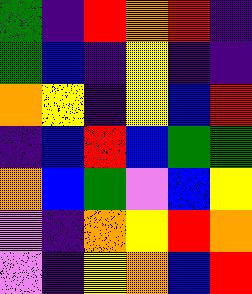[["green", "indigo", "red", "orange", "red", "indigo"], ["green", "blue", "indigo", "yellow", "indigo", "indigo"], ["orange", "yellow", "indigo", "yellow", "blue", "red"], ["indigo", "blue", "red", "blue", "green", "green"], ["orange", "blue", "green", "violet", "blue", "yellow"], ["violet", "indigo", "orange", "yellow", "red", "orange"], ["violet", "indigo", "yellow", "orange", "blue", "red"]]